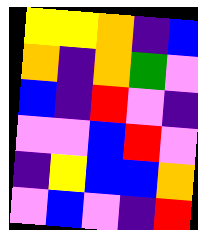[["yellow", "yellow", "orange", "indigo", "blue"], ["orange", "indigo", "orange", "green", "violet"], ["blue", "indigo", "red", "violet", "indigo"], ["violet", "violet", "blue", "red", "violet"], ["indigo", "yellow", "blue", "blue", "orange"], ["violet", "blue", "violet", "indigo", "red"]]